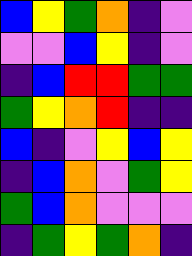[["blue", "yellow", "green", "orange", "indigo", "violet"], ["violet", "violet", "blue", "yellow", "indigo", "violet"], ["indigo", "blue", "red", "red", "green", "green"], ["green", "yellow", "orange", "red", "indigo", "indigo"], ["blue", "indigo", "violet", "yellow", "blue", "yellow"], ["indigo", "blue", "orange", "violet", "green", "yellow"], ["green", "blue", "orange", "violet", "violet", "violet"], ["indigo", "green", "yellow", "green", "orange", "indigo"]]